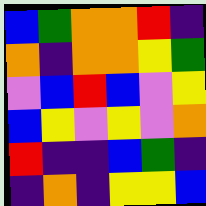[["blue", "green", "orange", "orange", "red", "indigo"], ["orange", "indigo", "orange", "orange", "yellow", "green"], ["violet", "blue", "red", "blue", "violet", "yellow"], ["blue", "yellow", "violet", "yellow", "violet", "orange"], ["red", "indigo", "indigo", "blue", "green", "indigo"], ["indigo", "orange", "indigo", "yellow", "yellow", "blue"]]